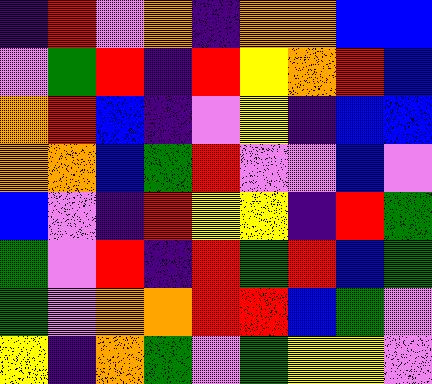[["indigo", "red", "violet", "orange", "indigo", "orange", "orange", "blue", "blue"], ["violet", "green", "red", "indigo", "red", "yellow", "orange", "red", "blue"], ["orange", "red", "blue", "indigo", "violet", "yellow", "indigo", "blue", "blue"], ["orange", "orange", "blue", "green", "red", "violet", "violet", "blue", "violet"], ["blue", "violet", "indigo", "red", "yellow", "yellow", "indigo", "red", "green"], ["green", "violet", "red", "indigo", "red", "green", "red", "blue", "green"], ["green", "violet", "orange", "orange", "red", "red", "blue", "green", "violet"], ["yellow", "indigo", "orange", "green", "violet", "green", "yellow", "yellow", "violet"]]